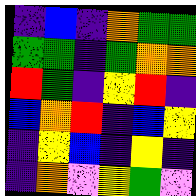[["indigo", "blue", "indigo", "orange", "green", "green"], ["green", "green", "indigo", "green", "orange", "orange"], ["red", "green", "indigo", "yellow", "red", "indigo"], ["blue", "orange", "red", "indigo", "blue", "yellow"], ["indigo", "yellow", "blue", "indigo", "yellow", "indigo"], ["indigo", "orange", "violet", "yellow", "green", "violet"]]